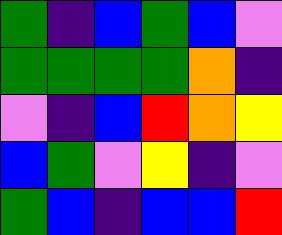[["green", "indigo", "blue", "green", "blue", "violet"], ["green", "green", "green", "green", "orange", "indigo"], ["violet", "indigo", "blue", "red", "orange", "yellow"], ["blue", "green", "violet", "yellow", "indigo", "violet"], ["green", "blue", "indigo", "blue", "blue", "red"]]